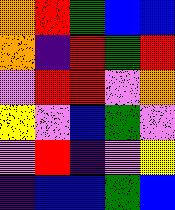[["orange", "red", "green", "blue", "blue"], ["orange", "indigo", "red", "green", "red"], ["violet", "red", "red", "violet", "orange"], ["yellow", "violet", "blue", "green", "violet"], ["violet", "red", "indigo", "violet", "yellow"], ["indigo", "blue", "blue", "green", "blue"]]